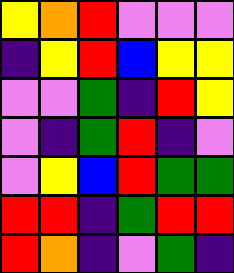[["yellow", "orange", "red", "violet", "violet", "violet"], ["indigo", "yellow", "red", "blue", "yellow", "yellow"], ["violet", "violet", "green", "indigo", "red", "yellow"], ["violet", "indigo", "green", "red", "indigo", "violet"], ["violet", "yellow", "blue", "red", "green", "green"], ["red", "red", "indigo", "green", "red", "red"], ["red", "orange", "indigo", "violet", "green", "indigo"]]